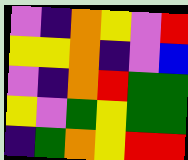[["violet", "indigo", "orange", "yellow", "violet", "red"], ["yellow", "yellow", "orange", "indigo", "violet", "blue"], ["violet", "indigo", "orange", "red", "green", "green"], ["yellow", "violet", "green", "yellow", "green", "green"], ["indigo", "green", "orange", "yellow", "red", "red"]]